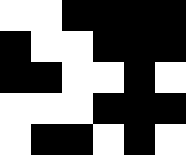[["white", "white", "black", "black", "black", "black"], ["black", "white", "white", "black", "black", "black"], ["black", "black", "white", "white", "black", "white"], ["white", "white", "white", "black", "black", "black"], ["white", "black", "black", "white", "black", "white"]]